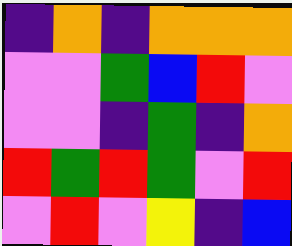[["indigo", "orange", "indigo", "orange", "orange", "orange"], ["violet", "violet", "green", "blue", "red", "violet"], ["violet", "violet", "indigo", "green", "indigo", "orange"], ["red", "green", "red", "green", "violet", "red"], ["violet", "red", "violet", "yellow", "indigo", "blue"]]